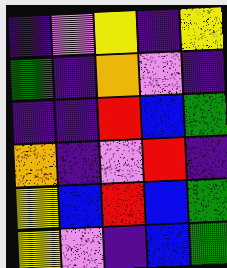[["indigo", "violet", "yellow", "indigo", "yellow"], ["green", "indigo", "orange", "violet", "indigo"], ["indigo", "indigo", "red", "blue", "green"], ["orange", "indigo", "violet", "red", "indigo"], ["yellow", "blue", "red", "blue", "green"], ["yellow", "violet", "indigo", "blue", "green"]]